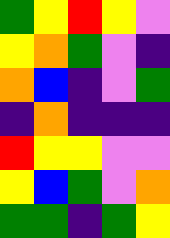[["green", "yellow", "red", "yellow", "violet"], ["yellow", "orange", "green", "violet", "indigo"], ["orange", "blue", "indigo", "violet", "green"], ["indigo", "orange", "indigo", "indigo", "indigo"], ["red", "yellow", "yellow", "violet", "violet"], ["yellow", "blue", "green", "violet", "orange"], ["green", "green", "indigo", "green", "yellow"]]